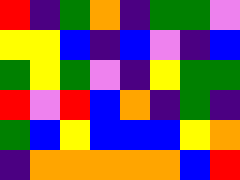[["red", "indigo", "green", "orange", "indigo", "green", "green", "violet"], ["yellow", "yellow", "blue", "indigo", "blue", "violet", "indigo", "blue"], ["green", "yellow", "green", "violet", "indigo", "yellow", "green", "green"], ["red", "violet", "red", "blue", "orange", "indigo", "green", "indigo"], ["green", "blue", "yellow", "blue", "blue", "blue", "yellow", "orange"], ["indigo", "orange", "orange", "orange", "orange", "orange", "blue", "red"]]